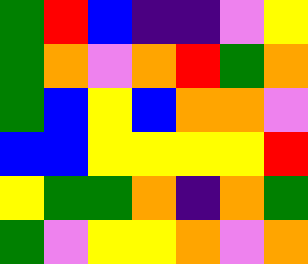[["green", "red", "blue", "indigo", "indigo", "violet", "yellow"], ["green", "orange", "violet", "orange", "red", "green", "orange"], ["green", "blue", "yellow", "blue", "orange", "orange", "violet"], ["blue", "blue", "yellow", "yellow", "yellow", "yellow", "red"], ["yellow", "green", "green", "orange", "indigo", "orange", "green"], ["green", "violet", "yellow", "yellow", "orange", "violet", "orange"]]